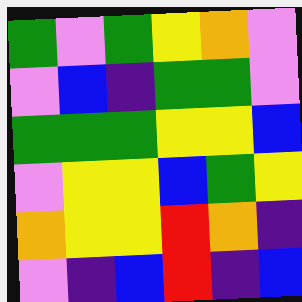[["green", "violet", "green", "yellow", "orange", "violet"], ["violet", "blue", "indigo", "green", "green", "violet"], ["green", "green", "green", "yellow", "yellow", "blue"], ["violet", "yellow", "yellow", "blue", "green", "yellow"], ["orange", "yellow", "yellow", "red", "orange", "indigo"], ["violet", "indigo", "blue", "red", "indigo", "blue"]]